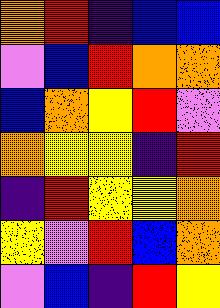[["orange", "red", "indigo", "blue", "blue"], ["violet", "blue", "red", "orange", "orange"], ["blue", "orange", "yellow", "red", "violet"], ["orange", "yellow", "yellow", "indigo", "red"], ["indigo", "red", "yellow", "yellow", "orange"], ["yellow", "violet", "red", "blue", "orange"], ["violet", "blue", "indigo", "red", "yellow"]]